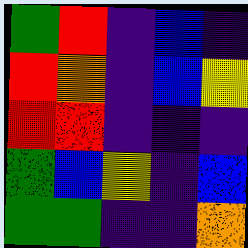[["green", "red", "indigo", "blue", "indigo"], ["red", "orange", "indigo", "blue", "yellow"], ["red", "red", "indigo", "indigo", "indigo"], ["green", "blue", "yellow", "indigo", "blue"], ["green", "green", "indigo", "indigo", "orange"]]